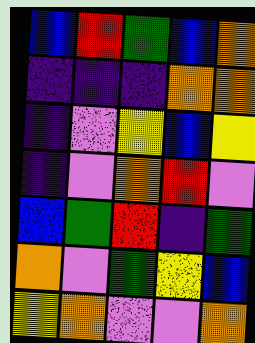[["blue", "red", "green", "blue", "orange"], ["indigo", "indigo", "indigo", "orange", "orange"], ["indigo", "violet", "yellow", "blue", "yellow"], ["indigo", "violet", "orange", "red", "violet"], ["blue", "green", "red", "indigo", "green"], ["orange", "violet", "green", "yellow", "blue"], ["yellow", "orange", "violet", "violet", "orange"]]